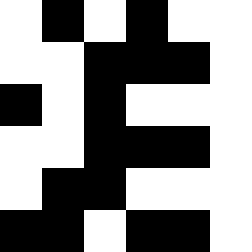[["white", "black", "white", "black", "white", "white"], ["white", "white", "black", "black", "black", "white"], ["black", "white", "black", "white", "white", "white"], ["white", "white", "black", "black", "black", "white"], ["white", "black", "black", "white", "white", "white"], ["black", "black", "white", "black", "black", "white"]]